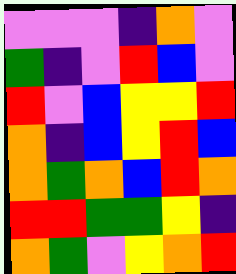[["violet", "violet", "violet", "indigo", "orange", "violet"], ["green", "indigo", "violet", "red", "blue", "violet"], ["red", "violet", "blue", "yellow", "yellow", "red"], ["orange", "indigo", "blue", "yellow", "red", "blue"], ["orange", "green", "orange", "blue", "red", "orange"], ["red", "red", "green", "green", "yellow", "indigo"], ["orange", "green", "violet", "yellow", "orange", "red"]]